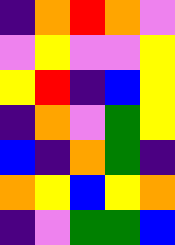[["indigo", "orange", "red", "orange", "violet"], ["violet", "yellow", "violet", "violet", "yellow"], ["yellow", "red", "indigo", "blue", "yellow"], ["indigo", "orange", "violet", "green", "yellow"], ["blue", "indigo", "orange", "green", "indigo"], ["orange", "yellow", "blue", "yellow", "orange"], ["indigo", "violet", "green", "green", "blue"]]